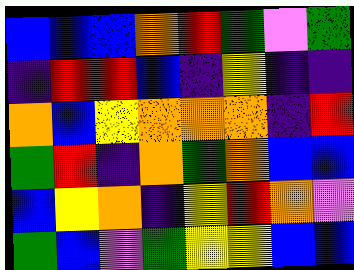[["blue", "blue", "blue", "orange", "red", "green", "violet", "green"], ["indigo", "red", "red", "blue", "indigo", "yellow", "indigo", "indigo"], ["orange", "blue", "yellow", "orange", "orange", "orange", "indigo", "red"], ["green", "red", "indigo", "orange", "green", "orange", "blue", "blue"], ["blue", "yellow", "orange", "indigo", "yellow", "red", "orange", "violet"], ["green", "blue", "violet", "green", "yellow", "yellow", "blue", "blue"]]